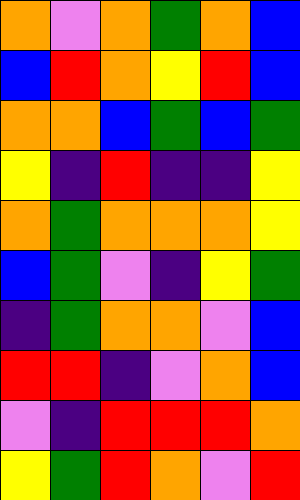[["orange", "violet", "orange", "green", "orange", "blue"], ["blue", "red", "orange", "yellow", "red", "blue"], ["orange", "orange", "blue", "green", "blue", "green"], ["yellow", "indigo", "red", "indigo", "indigo", "yellow"], ["orange", "green", "orange", "orange", "orange", "yellow"], ["blue", "green", "violet", "indigo", "yellow", "green"], ["indigo", "green", "orange", "orange", "violet", "blue"], ["red", "red", "indigo", "violet", "orange", "blue"], ["violet", "indigo", "red", "red", "red", "orange"], ["yellow", "green", "red", "orange", "violet", "red"]]